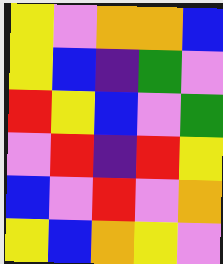[["yellow", "violet", "orange", "orange", "blue"], ["yellow", "blue", "indigo", "green", "violet"], ["red", "yellow", "blue", "violet", "green"], ["violet", "red", "indigo", "red", "yellow"], ["blue", "violet", "red", "violet", "orange"], ["yellow", "blue", "orange", "yellow", "violet"]]